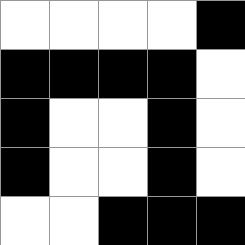[["white", "white", "white", "white", "black"], ["black", "black", "black", "black", "white"], ["black", "white", "white", "black", "white"], ["black", "white", "white", "black", "white"], ["white", "white", "black", "black", "black"]]